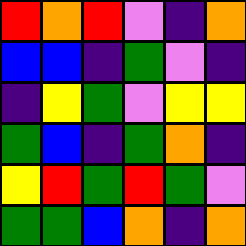[["red", "orange", "red", "violet", "indigo", "orange"], ["blue", "blue", "indigo", "green", "violet", "indigo"], ["indigo", "yellow", "green", "violet", "yellow", "yellow"], ["green", "blue", "indigo", "green", "orange", "indigo"], ["yellow", "red", "green", "red", "green", "violet"], ["green", "green", "blue", "orange", "indigo", "orange"]]